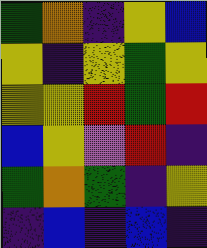[["green", "orange", "indigo", "yellow", "blue"], ["yellow", "indigo", "yellow", "green", "yellow"], ["yellow", "yellow", "red", "green", "red"], ["blue", "yellow", "violet", "red", "indigo"], ["green", "orange", "green", "indigo", "yellow"], ["indigo", "blue", "indigo", "blue", "indigo"]]